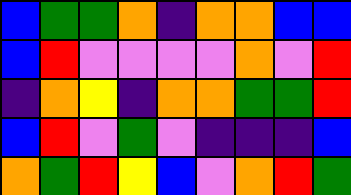[["blue", "green", "green", "orange", "indigo", "orange", "orange", "blue", "blue"], ["blue", "red", "violet", "violet", "violet", "violet", "orange", "violet", "red"], ["indigo", "orange", "yellow", "indigo", "orange", "orange", "green", "green", "red"], ["blue", "red", "violet", "green", "violet", "indigo", "indigo", "indigo", "blue"], ["orange", "green", "red", "yellow", "blue", "violet", "orange", "red", "green"]]